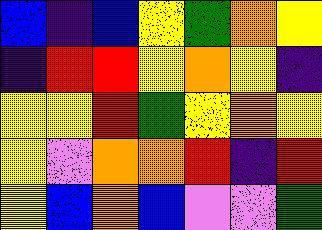[["blue", "indigo", "blue", "yellow", "green", "orange", "yellow"], ["indigo", "red", "red", "yellow", "orange", "yellow", "indigo"], ["yellow", "yellow", "red", "green", "yellow", "orange", "yellow"], ["yellow", "violet", "orange", "orange", "red", "indigo", "red"], ["yellow", "blue", "orange", "blue", "violet", "violet", "green"]]